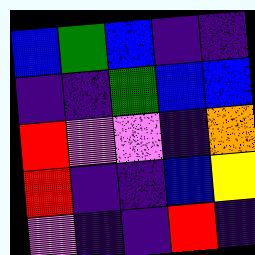[["blue", "green", "blue", "indigo", "indigo"], ["indigo", "indigo", "green", "blue", "blue"], ["red", "violet", "violet", "indigo", "orange"], ["red", "indigo", "indigo", "blue", "yellow"], ["violet", "indigo", "indigo", "red", "indigo"]]